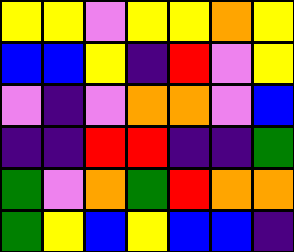[["yellow", "yellow", "violet", "yellow", "yellow", "orange", "yellow"], ["blue", "blue", "yellow", "indigo", "red", "violet", "yellow"], ["violet", "indigo", "violet", "orange", "orange", "violet", "blue"], ["indigo", "indigo", "red", "red", "indigo", "indigo", "green"], ["green", "violet", "orange", "green", "red", "orange", "orange"], ["green", "yellow", "blue", "yellow", "blue", "blue", "indigo"]]